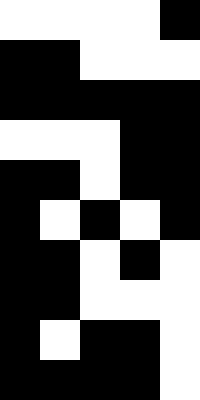[["white", "white", "white", "white", "black"], ["black", "black", "white", "white", "white"], ["black", "black", "black", "black", "black"], ["white", "white", "white", "black", "black"], ["black", "black", "white", "black", "black"], ["black", "white", "black", "white", "black"], ["black", "black", "white", "black", "white"], ["black", "black", "white", "white", "white"], ["black", "white", "black", "black", "white"], ["black", "black", "black", "black", "white"]]